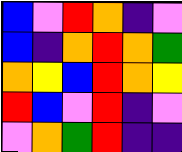[["blue", "violet", "red", "orange", "indigo", "violet"], ["blue", "indigo", "orange", "red", "orange", "green"], ["orange", "yellow", "blue", "red", "orange", "yellow"], ["red", "blue", "violet", "red", "indigo", "violet"], ["violet", "orange", "green", "red", "indigo", "indigo"]]